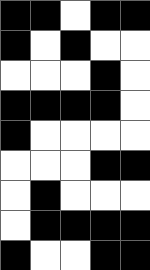[["black", "black", "white", "black", "black"], ["black", "white", "black", "white", "white"], ["white", "white", "white", "black", "white"], ["black", "black", "black", "black", "white"], ["black", "white", "white", "white", "white"], ["white", "white", "white", "black", "black"], ["white", "black", "white", "white", "white"], ["white", "black", "black", "black", "black"], ["black", "white", "white", "black", "black"]]